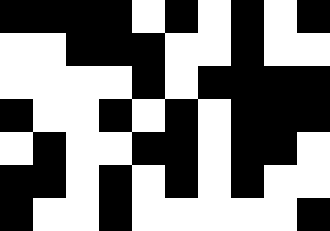[["black", "black", "black", "black", "white", "black", "white", "black", "white", "black"], ["white", "white", "black", "black", "black", "white", "white", "black", "white", "white"], ["white", "white", "white", "white", "black", "white", "black", "black", "black", "black"], ["black", "white", "white", "black", "white", "black", "white", "black", "black", "black"], ["white", "black", "white", "white", "black", "black", "white", "black", "black", "white"], ["black", "black", "white", "black", "white", "black", "white", "black", "white", "white"], ["black", "white", "white", "black", "white", "white", "white", "white", "white", "black"]]